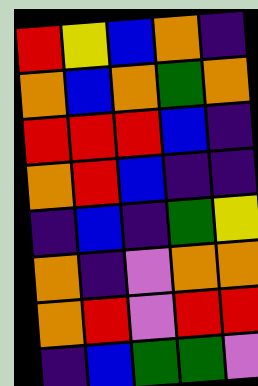[["red", "yellow", "blue", "orange", "indigo"], ["orange", "blue", "orange", "green", "orange"], ["red", "red", "red", "blue", "indigo"], ["orange", "red", "blue", "indigo", "indigo"], ["indigo", "blue", "indigo", "green", "yellow"], ["orange", "indigo", "violet", "orange", "orange"], ["orange", "red", "violet", "red", "red"], ["indigo", "blue", "green", "green", "violet"]]